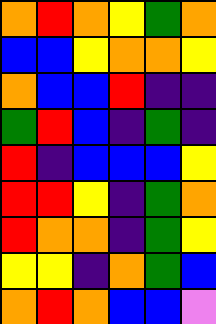[["orange", "red", "orange", "yellow", "green", "orange"], ["blue", "blue", "yellow", "orange", "orange", "yellow"], ["orange", "blue", "blue", "red", "indigo", "indigo"], ["green", "red", "blue", "indigo", "green", "indigo"], ["red", "indigo", "blue", "blue", "blue", "yellow"], ["red", "red", "yellow", "indigo", "green", "orange"], ["red", "orange", "orange", "indigo", "green", "yellow"], ["yellow", "yellow", "indigo", "orange", "green", "blue"], ["orange", "red", "orange", "blue", "blue", "violet"]]